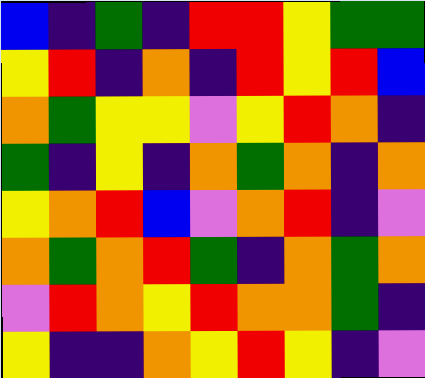[["blue", "indigo", "green", "indigo", "red", "red", "yellow", "green", "green"], ["yellow", "red", "indigo", "orange", "indigo", "red", "yellow", "red", "blue"], ["orange", "green", "yellow", "yellow", "violet", "yellow", "red", "orange", "indigo"], ["green", "indigo", "yellow", "indigo", "orange", "green", "orange", "indigo", "orange"], ["yellow", "orange", "red", "blue", "violet", "orange", "red", "indigo", "violet"], ["orange", "green", "orange", "red", "green", "indigo", "orange", "green", "orange"], ["violet", "red", "orange", "yellow", "red", "orange", "orange", "green", "indigo"], ["yellow", "indigo", "indigo", "orange", "yellow", "red", "yellow", "indigo", "violet"]]